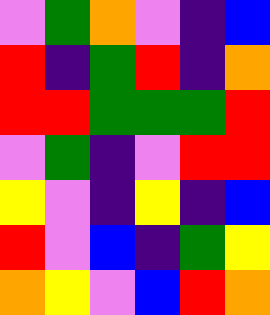[["violet", "green", "orange", "violet", "indigo", "blue"], ["red", "indigo", "green", "red", "indigo", "orange"], ["red", "red", "green", "green", "green", "red"], ["violet", "green", "indigo", "violet", "red", "red"], ["yellow", "violet", "indigo", "yellow", "indigo", "blue"], ["red", "violet", "blue", "indigo", "green", "yellow"], ["orange", "yellow", "violet", "blue", "red", "orange"]]